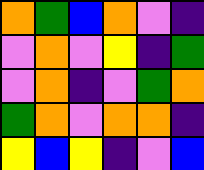[["orange", "green", "blue", "orange", "violet", "indigo"], ["violet", "orange", "violet", "yellow", "indigo", "green"], ["violet", "orange", "indigo", "violet", "green", "orange"], ["green", "orange", "violet", "orange", "orange", "indigo"], ["yellow", "blue", "yellow", "indigo", "violet", "blue"]]